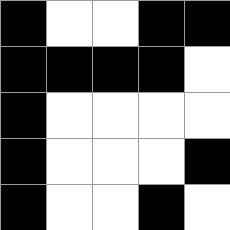[["black", "white", "white", "black", "black"], ["black", "black", "black", "black", "white"], ["black", "white", "white", "white", "white"], ["black", "white", "white", "white", "black"], ["black", "white", "white", "black", "white"]]